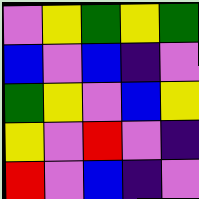[["violet", "yellow", "green", "yellow", "green"], ["blue", "violet", "blue", "indigo", "violet"], ["green", "yellow", "violet", "blue", "yellow"], ["yellow", "violet", "red", "violet", "indigo"], ["red", "violet", "blue", "indigo", "violet"]]